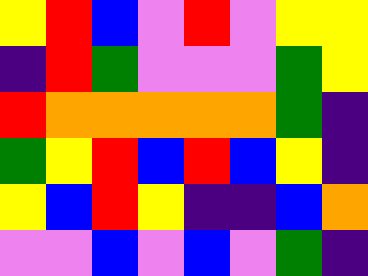[["yellow", "red", "blue", "violet", "red", "violet", "yellow", "yellow"], ["indigo", "red", "green", "violet", "violet", "violet", "green", "yellow"], ["red", "orange", "orange", "orange", "orange", "orange", "green", "indigo"], ["green", "yellow", "red", "blue", "red", "blue", "yellow", "indigo"], ["yellow", "blue", "red", "yellow", "indigo", "indigo", "blue", "orange"], ["violet", "violet", "blue", "violet", "blue", "violet", "green", "indigo"]]